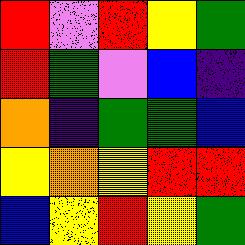[["red", "violet", "red", "yellow", "green"], ["red", "green", "violet", "blue", "indigo"], ["orange", "indigo", "green", "green", "blue"], ["yellow", "orange", "yellow", "red", "red"], ["blue", "yellow", "red", "yellow", "green"]]